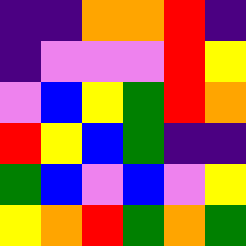[["indigo", "indigo", "orange", "orange", "red", "indigo"], ["indigo", "violet", "violet", "violet", "red", "yellow"], ["violet", "blue", "yellow", "green", "red", "orange"], ["red", "yellow", "blue", "green", "indigo", "indigo"], ["green", "blue", "violet", "blue", "violet", "yellow"], ["yellow", "orange", "red", "green", "orange", "green"]]